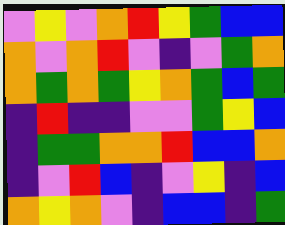[["violet", "yellow", "violet", "orange", "red", "yellow", "green", "blue", "blue"], ["orange", "violet", "orange", "red", "violet", "indigo", "violet", "green", "orange"], ["orange", "green", "orange", "green", "yellow", "orange", "green", "blue", "green"], ["indigo", "red", "indigo", "indigo", "violet", "violet", "green", "yellow", "blue"], ["indigo", "green", "green", "orange", "orange", "red", "blue", "blue", "orange"], ["indigo", "violet", "red", "blue", "indigo", "violet", "yellow", "indigo", "blue"], ["orange", "yellow", "orange", "violet", "indigo", "blue", "blue", "indigo", "green"]]